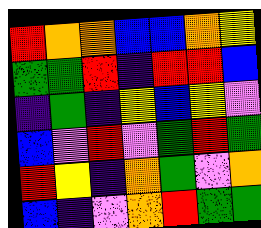[["red", "orange", "orange", "blue", "blue", "orange", "yellow"], ["green", "green", "red", "indigo", "red", "red", "blue"], ["indigo", "green", "indigo", "yellow", "blue", "yellow", "violet"], ["blue", "violet", "red", "violet", "green", "red", "green"], ["red", "yellow", "indigo", "orange", "green", "violet", "orange"], ["blue", "indigo", "violet", "orange", "red", "green", "green"]]